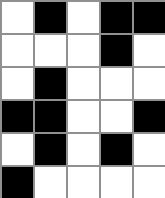[["white", "black", "white", "black", "black"], ["white", "white", "white", "black", "white"], ["white", "black", "white", "white", "white"], ["black", "black", "white", "white", "black"], ["white", "black", "white", "black", "white"], ["black", "white", "white", "white", "white"]]